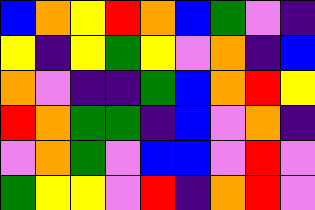[["blue", "orange", "yellow", "red", "orange", "blue", "green", "violet", "indigo"], ["yellow", "indigo", "yellow", "green", "yellow", "violet", "orange", "indigo", "blue"], ["orange", "violet", "indigo", "indigo", "green", "blue", "orange", "red", "yellow"], ["red", "orange", "green", "green", "indigo", "blue", "violet", "orange", "indigo"], ["violet", "orange", "green", "violet", "blue", "blue", "violet", "red", "violet"], ["green", "yellow", "yellow", "violet", "red", "indigo", "orange", "red", "violet"]]